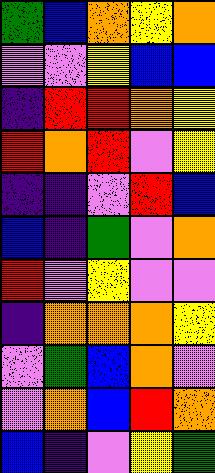[["green", "blue", "orange", "yellow", "orange"], ["violet", "violet", "yellow", "blue", "blue"], ["indigo", "red", "red", "orange", "yellow"], ["red", "orange", "red", "violet", "yellow"], ["indigo", "indigo", "violet", "red", "blue"], ["blue", "indigo", "green", "violet", "orange"], ["red", "violet", "yellow", "violet", "violet"], ["indigo", "orange", "orange", "orange", "yellow"], ["violet", "green", "blue", "orange", "violet"], ["violet", "orange", "blue", "red", "orange"], ["blue", "indigo", "violet", "yellow", "green"]]